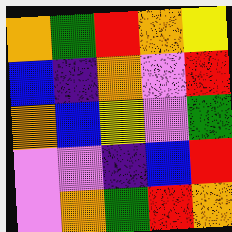[["orange", "green", "red", "orange", "yellow"], ["blue", "indigo", "orange", "violet", "red"], ["orange", "blue", "yellow", "violet", "green"], ["violet", "violet", "indigo", "blue", "red"], ["violet", "orange", "green", "red", "orange"]]